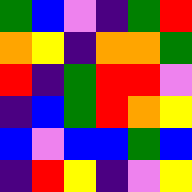[["green", "blue", "violet", "indigo", "green", "red"], ["orange", "yellow", "indigo", "orange", "orange", "green"], ["red", "indigo", "green", "red", "red", "violet"], ["indigo", "blue", "green", "red", "orange", "yellow"], ["blue", "violet", "blue", "blue", "green", "blue"], ["indigo", "red", "yellow", "indigo", "violet", "yellow"]]